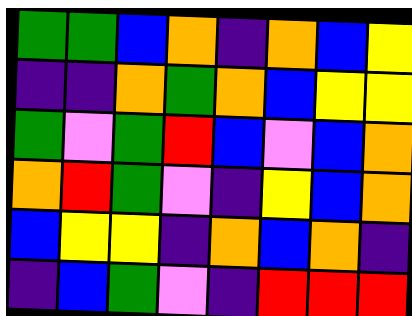[["green", "green", "blue", "orange", "indigo", "orange", "blue", "yellow"], ["indigo", "indigo", "orange", "green", "orange", "blue", "yellow", "yellow"], ["green", "violet", "green", "red", "blue", "violet", "blue", "orange"], ["orange", "red", "green", "violet", "indigo", "yellow", "blue", "orange"], ["blue", "yellow", "yellow", "indigo", "orange", "blue", "orange", "indigo"], ["indigo", "blue", "green", "violet", "indigo", "red", "red", "red"]]